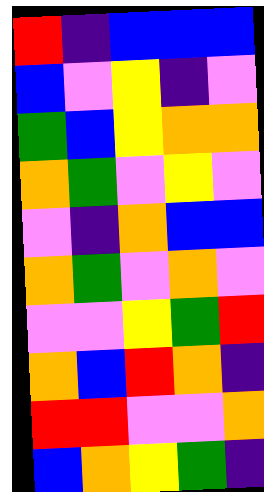[["red", "indigo", "blue", "blue", "blue"], ["blue", "violet", "yellow", "indigo", "violet"], ["green", "blue", "yellow", "orange", "orange"], ["orange", "green", "violet", "yellow", "violet"], ["violet", "indigo", "orange", "blue", "blue"], ["orange", "green", "violet", "orange", "violet"], ["violet", "violet", "yellow", "green", "red"], ["orange", "blue", "red", "orange", "indigo"], ["red", "red", "violet", "violet", "orange"], ["blue", "orange", "yellow", "green", "indigo"]]